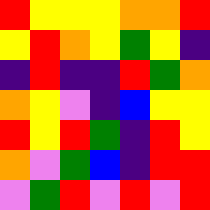[["red", "yellow", "yellow", "yellow", "orange", "orange", "red"], ["yellow", "red", "orange", "yellow", "green", "yellow", "indigo"], ["indigo", "red", "indigo", "indigo", "red", "green", "orange"], ["orange", "yellow", "violet", "indigo", "blue", "yellow", "yellow"], ["red", "yellow", "red", "green", "indigo", "red", "yellow"], ["orange", "violet", "green", "blue", "indigo", "red", "red"], ["violet", "green", "red", "violet", "red", "violet", "red"]]